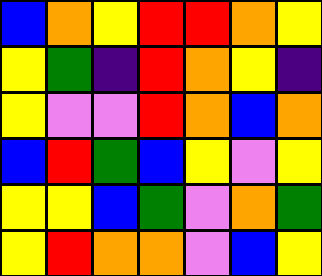[["blue", "orange", "yellow", "red", "red", "orange", "yellow"], ["yellow", "green", "indigo", "red", "orange", "yellow", "indigo"], ["yellow", "violet", "violet", "red", "orange", "blue", "orange"], ["blue", "red", "green", "blue", "yellow", "violet", "yellow"], ["yellow", "yellow", "blue", "green", "violet", "orange", "green"], ["yellow", "red", "orange", "orange", "violet", "blue", "yellow"]]